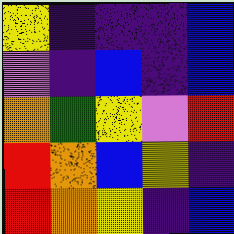[["yellow", "indigo", "indigo", "indigo", "blue"], ["violet", "indigo", "blue", "indigo", "blue"], ["orange", "green", "yellow", "violet", "red"], ["red", "orange", "blue", "yellow", "indigo"], ["red", "orange", "yellow", "indigo", "blue"]]